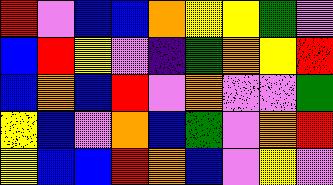[["red", "violet", "blue", "blue", "orange", "yellow", "yellow", "green", "violet"], ["blue", "red", "yellow", "violet", "indigo", "green", "orange", "yellow", "red"], ["blue", "orange", "blue", "red", "violet", "orange", "violet", "violet", "green"], ["yellow", "blue", "violet", "orange", "blue", "green", "violet", "orange", "red"], ["yellow", "blue", "blue", "red", "orange", "blue", "violet", "yellow", "violet"]]